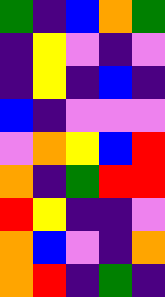[["green", "indigo", "blue", "orange", "green"], ["indigo", "yellow", "violet", "indigo", "violet"], ["indigo", "yellow", "indigo", "blue", "indigo"], ["blue", "indigo", "violet", "violet", "violet"], ["violet", "orange", "yellow", "blue", "red"], ["orange", "indigo", "green", "red", "red"], ["red", "yellow", "indigo", "indigo", "violet"], ["orange", "blue", "violet", "indigo", "orange"], ["orange", "red", "indigo", "green", "indigo"]]